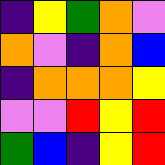[["indigo", "yellow", "green", "orange", "violet"], ["orange", "violet", "indigo", "orange", "blue"], ["indigo", "orange", "orange", "orange", "yellow"], ["violet", "violet", "red", "yellow", "red"], ["green", "blue", "indigo", "yellow", "red"]]